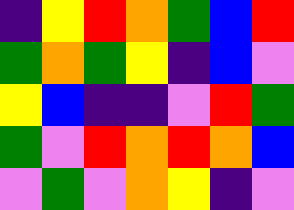[["indigo", "yellow", "red", "orange", "green", "blue", "red"], ["green", "orange", "green", "yellow", "indigo", "blue", "violet"], ["yellow", "blue", "indigo", "indigo", "violet", "red", "green"], ["green", "violet", "red", "orange", "red", "orange", "blue"], ["violet", "green", "violet", "orange", "yellow", "indigo", "violet"]]